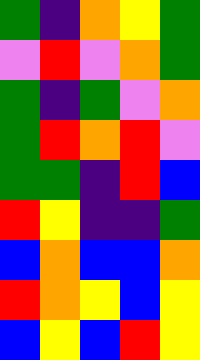[["green", "indigo", "orange", "yellow", "green"], ["violet", "red", "violet", "orange", "green"], ["green", "indigo", "green", "violet", "orange"], ["green", "red", "orange", "red", "violet"], ["green", "green", "indigo", "red", "blue"], ["red", "yellow", "indigo", "indigo", "green"], ["blue", "orange", "blue", "blue", "orange"], ["red", "orange", "yellow", "blue", "yellow"], ["blue", "yellow", "blue", "red", "yellow"]]